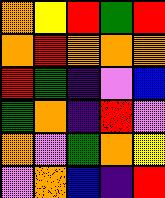[["orange", "yellow", "red", "green", "red"], ["orange", "red", "orange", "orange", "orange"], ["red", "green", "indigo", "violet", "blue"], ["green", "orange", "indigo", "red", "violet"], ["orange", "violet", "green", "orange", "yellow"], ["violet", "orange", "blue", "indigo", "red"]]